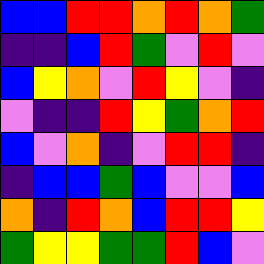[["blue", "blue", "red", "red", "orange", "red", "orange", "green"], ["indigo", "indigo", "blue", "red", "green", "violet", "red", "violet"], ["blue", "yellow", "orange", "violet", "red", "yellow", "violet", "indigo"], ["violet", "indigo", "indigo", "red", "yellow", "green", "orange", "red"], ["blue", "violet", "orange", "indigo", "violet", "red", "red", "indigo"], ["indigo", "blue", "blue", "green", "blue", "violet", "violet", "blue"], ["orange", "indigo", "red", "orange", "blue", "red", "red", "yellow"], ["green", "yellow", "yellow", "green", "green", "red", "blue", "violet"]]